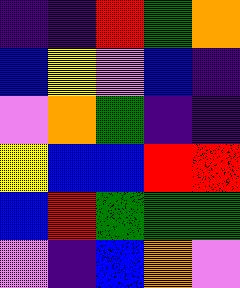[["indigo", "indigo", "red", "green", "orange"], ["blue", "yellow", "violet", "blue", "indigo"], ["violet", "orange", "green", "indigo", "indigo"], ["yellow", "blue", "blue", "red", "red"], ["blue", "red", "green", "green", "green"], ["violet", "indigo", "blue", "orange", "violet"]]